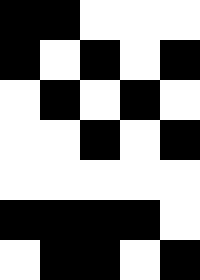[["black", "black", "white", "white", "white"], ["black", "white", "black", "white", "black"], ["white", "black", "white", "black", "white"], ["white", "white", "black", "white", "black"], ["white", "white", "white", "white", "white"], ["black", "black", "black", "black", "white"], ["white", "black", "black", "white", "black"]]